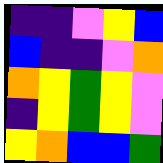[["indigo", "indigo", "violet", "yellow", "blue"], ["blue", "indigo", "indigo", "violet", "orange"], ["orange", "yellow", "green", "yellow", "violet"], ["indigo", "yellow", "green", "yellow", "violet"], ["yellow", "orange", "blue", "blue", "green"]]